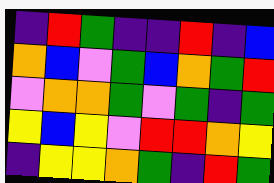[["indigo", "red", "green", "indigo", "indigo", "red", "indigo", "blue"], ["orange", "blue", "violet", "green", "blue", "orange", "green", "red"], ["violet", "orange", "orange", "green", "violet", "green", "indigo", "green"], ["yellow", "blue", "yellow", "violet", "red", "red", "orange", "yellow"], ["indigo", "yellow", "yellow", "orange", "green", "indigo", "red", "green"]]